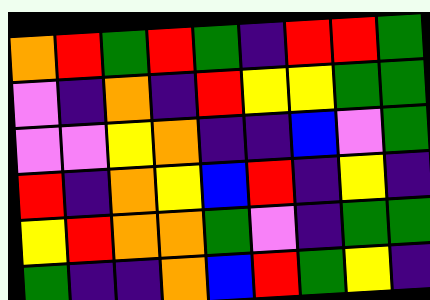[["orange", "red", "green", "red", "green", "indigo", "red", "red", "green"], ["violet", "indigo", "orange", "indigo", "red", "yellow", "yellow", "green", "green"], ["violet", "violet", "yellow", "orange", "indigo", "indigo", "blue", "violet", "green"], ["red", "indigo", "orange", "yellow", "blue", "red", "indigo", "yellow", "indigo"], ["yellow", "red", "orange", "orange", "green", "violet", "indigo", "green", "green"], ["green", "indigo", "indigo", "orange", "blue", "red", "green", "yellow", "indigo"]]